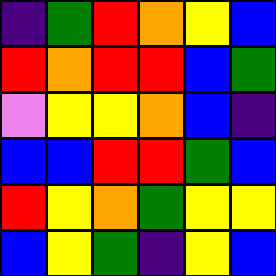[["indigo", "green", "red", "orange", "yellow", "blue"], ["red", "orange", "red", "red", "blue", "green"], ["violet", "yellow", "yellow", "orange", "blue", "indigo"], ["blue", "blue", "red", "red", "green", "blue"], ["red", "yellow", "orange", "green", "yellow", "yellow"], ["blue", "yellow", "green", "indigo", "yellow", "blue"]]